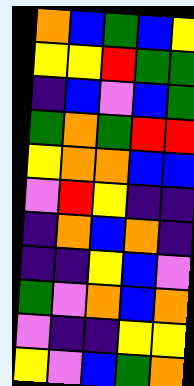[["orange", "blue", "green", "blue", "yellow"], ["yellow", "yellow", "red", "green", "green"], ["indigo", "blue", "violet", "blue", "green"], ["green", "orange", "green", "red", "red"], ["yellow", "orange", "orange", "blue", "blue"], ["violet", "red", "yellow", "indigo", "indigo"], ["indigo", "orange", "blue", "orange", "indigo"], ["indigo", "indigo", "yellow", "blue", "violet"], ["green", "violet", "orange", "blue", "orange"], ["violet", "indigo", "indigo", "yellow", "yellow"], ["yellow", "violet", "blue", "green", "orange"]]